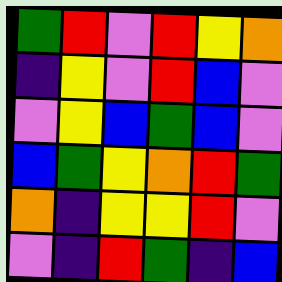[["green", "red", "violet", "red", "yellow", "orange"], ["indigo", "yellow", "violet", "red", "blue", "violet"], ["violet", "yellow", "blue", "green", "blue", "violet"], ["blue", "green", "yellow", "orange", "red", "green"], ["orange", "indigo", "yellow", "yellow", "red", "violet"], ["violet", "indigo", "red", "green", "indigo", "blue"]]